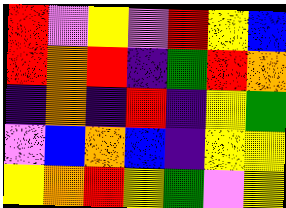[["red", "violet", "yellow", "violet", "red", "yellow", "blue"], ["red", "orange", "red", "indigo", "green", "red", "orange"], ["indigo", "orange", "indigo", "red", "indigo", "yellow", "green"], ["violet", "blue", "orange", "blue", "indigo", "yellow", "yellow"], ["yellow", "orange", "red", "yellow", "green", "violet", "yellow"]]